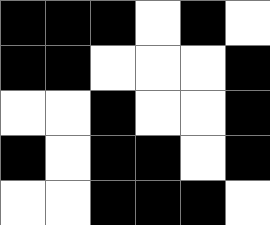[["black", "black", "black", "white", "black", "white"], ["black", "black", "white", "white", "white", "black"], ["white", "white", "black", "white", "white", "black"], ["black", "white", "black", "black", "white", "black"], ["white", "white", "black", "black", "black", "white"]]